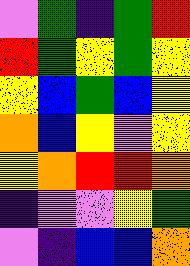[["violet", "green", "indigo", "green", "red"], ["red", "green", "yellow", "green", "yellow"], ["yellow", "blue", "green", "blue", "yellow"], ["orange", "blue", "yellow", "violet", "yellow"], ["yellow", "orange", "red", "red", "orange"], ["indigo", "violet", "violet", "yellow", "green"], ["violet", "indigo", "blue", "blue", "orange"]]